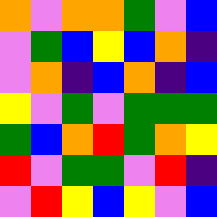[["orange", "violet", "orange", "orange", "green", "violet", "blue"], ["violet", "green", "blue", "yellow", "blue", "orange", "indigo"], ["violet", "orange", "indigo", "blue", "orange", "indigo", "blue"], ["yellow", "violet", "green", "violet", "green", "green", "green"], ["green", "blue", "orange", "red", "green", "orange", "yellow"], ["red", "violet", "green", "green", "violet", "red", "indigo"], ["violet", "red", "yellow", "blue", "yellow", "violet", "blue"]]